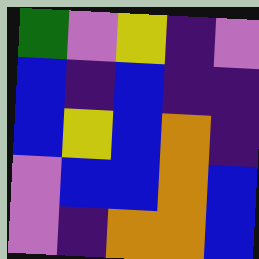[["green", "violet", "yellow", "indigo", "violet"], ["blue", "indigo", "blue", "indigo", "indigo"], ["blue", "yellow", "blue", "orange", "indigo"], ["violet", "blue", "blue", "orange", "blue"], ["violet", "indigo", "orange", "orange", "blue"]]